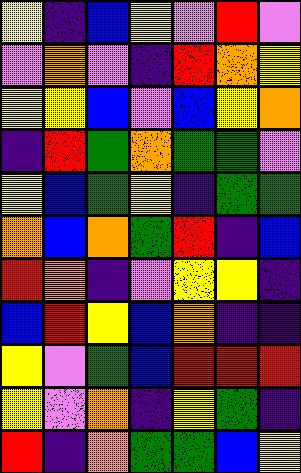[["yellow", "indigo", "blue", "yellow", "violet", "red", "violet"], ["violet", "orange", "violet", "indigo", "red", "orange", "yellow"], ["yellow", "yellow", "blue", "violet", "blue", "yellow", "orange"], ["indigo", "red", "green", "orange", "green", "green", "violet"], ["yellow", "blue", "green", "yellow", "indigo", "green", "green"], ["orange", "blue", "orange", "green", "red", "indigo", "blue"], ["red", "orange", "indigo", "violet", "yellow", "yellow", "indigo"], ["blue", "red", "yellow", "blue", "orange", "indigo", "indigo"], ["yellow", "violet", "green", "blue", "red", "red", "red"], ["yellow", "violet", "orange", "indigo", "yellow", "green", "indigo"], ["red", "indigo", "orange", "green", "green", "blue", "yellow"]]